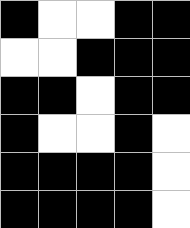[["black", "white", "white", "black", "black"], ["white", "white", "black", "black", "black"], ["black", "black", "white", "black", "black"], ["black", "white", "white", "black", "white"], ["black", "black", "black", "black", "white"], ["black", "black", "black", "black", "white"]]